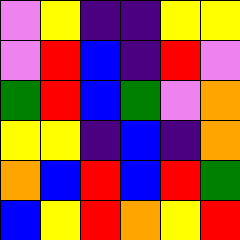[["violet", "yellow", "indigo", "indigo", "yellow", "yellow"], ["violet", "red", "blue", "indigo", "red", "violet"], ["green", "red", "blue", "green", "violet", "orange"], ["yellow", "yellow", "indigo", "blue", "indigo", "orange"], ["orange", "blue", "red", "blue", "red", "green"], ["blue", "yellow", "red", "orange", "yellow", "red"]]